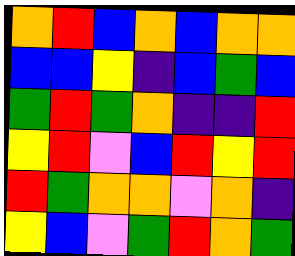[["orange", "red", "blue", "orange", "blue", "orange", "orange"], ["blue", "blue", "yellow", "indigo", "blue", "green", "blue"], ["green", "red", "green", "orange", "indigo", "indigo", "red"], ["yellow", "red", "violet", "blue", "red", "yellow", "red"], ["red", "green", "orange", "orange", "violet", "orange", "indigo"], ["yellow", "blue", "violet", "green", "red", "orange", "green"]]